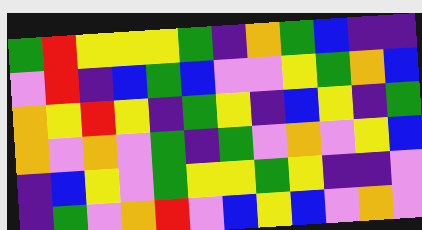[["green", "red", "yellow", "yellow", "yellow", "green", "indigo", "orange", "green", "blue", "indigo", "indigo"], ["violet", "red", "indigo", "blue", "green", "blue", "violet", "violet", "yellow", "green", "orange", "blue"], ["orange", "yellow", "red", "yellow", "indigo", "green", "yellow", "indigo", "blue", "yellow", "indigo", "green"], ["orange", "violet", "orange", "violet", "green", "indigo", "green", "violet", "orange", "violet", "yellow", "blue"], ["indigo", "blue", "yellow", "violet", "green", "yellow", "yellow", "green", "yellow", "indigo", "indigo", "violet"], ["indigo", "green", "violet", "orange", "red", "violet", "blue", "yellow", "blue", "violet", "orange", "violet"]]